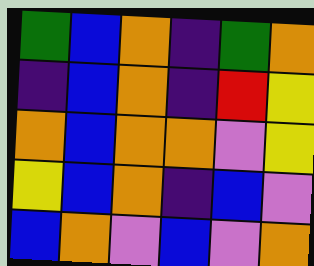[["green", "blue", "orange", "indigo", "green", "orange"], ["indigo", "blue", "orange", "indigo", "red", "yellow"], ["orange", "blue", "orange", "orange", "violet", "yellow"], ["yellow", "blue", "orange", "indigo", "blue", "violet"], ["blue", "orange", "violet", "blue", "violet", "orange"]]